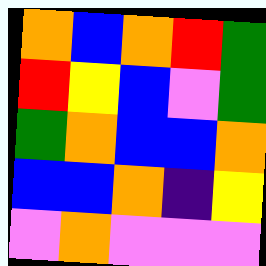[["orange", "blue", "orange", "red", "green"], ["red", "yellow", "blue", "violet", "green"], ["green", "orange", "blue", "blue", "orange"], ["blue", "blue", "orange", "indigo", "yellow"], ["violet", "orange", "violet", "violet", "violet"]]